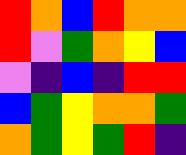[["red", "orange", "blue", "red", "orange", "orange"], ["red", "violet", "green", "orange", "yellow", "blue"], ["violet", "indigo", "blue", "indigo", "red", "red"], ["blue", "green", "yellow", "orange", "orange", "green"], ["orange", "green", "yellow", "green", "red", "indigo"]]